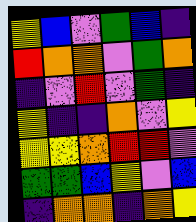[["yellow", "blue", "violet", "green", "blue", "indigo"], ["red", "orange", "orange", "violet", "green", "orange"], ["indigo", "violet", "red", "violet", "green", "indigo"], ["yellow", "indigo", "indigo", "orange", "violet", "yellow"], ["yellow", "yellow", "orange", "red", "red", "violet"], ["green", "green", "blue", "yellow", "violet", "blue"], ["indigo", "orange", "orange", "indigo", "orange", "yellow"]]